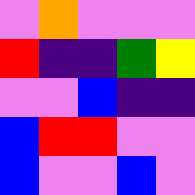[["violet", "orange", "violet", "violet", "violet"], ["red", "indigo", "indigo", "green", "yellow"], ["violet", "violet", "blue", "indigo", "indigo"], ["blue", "red", "red", "violet", "violet"], ["blue", "violet", "violet", "blue", "violet"]]